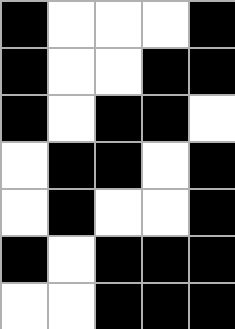[["black", "white", "white", "white", "black"], ["black", "white", "white", "black", "black"], ["black", "white", "black", "black", "white"], ["white", "black", "black", "white", "black"], ["white", "black", "white", "white", "black"], ["black", "white", "black", "black", "black"], ["white", "white", "black", "black", "black"]]